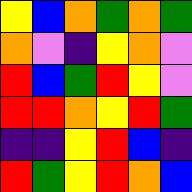[["yellow", "blue", "orange", "green", "orange", "green"], ["orange", "violet", "indigo", "yellow", "orange", "violet"], ["red", "blue", "green", "red", "yellow", "violet"], ["red", "red", "orange", "yellow", "red", "green"], ["indigo", "indigo", "yellow", "red", "blue", "indigo"], ["red", "green", "yellow", "red", "orange", "blue"]]